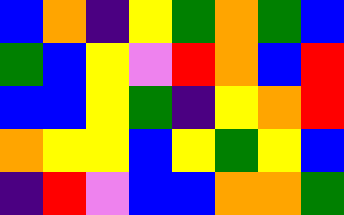[["blue", "orange", "indigo", "yellow", "green", "orange", "green", "blue"], ["green", "blue", "yellow", "violet", "red", "orange", "blue", "red"], ["blue", "blue", "yellow", "green", "indigo", "yellow", "orange", "red"], ["orange", "yellow", "yellow", "blue", "yellow", "green", "yellow", "blue"], ["indigo", "red", "violet", "blue", "blue", "orange", "orange", "green"]]